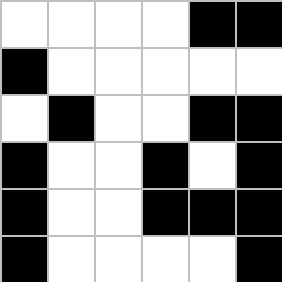[["white", "white", "white", "white", "black", "black"], ["black", "white", "white", "white", "white", "white"], ["white", "black", "white", "white", "black", "black"], ["black", "white", "white", "black", "white", "black"], ["black", "white", "white", "black", "black", "black"], ["black", "white", "white", "white", "white", "black"]]